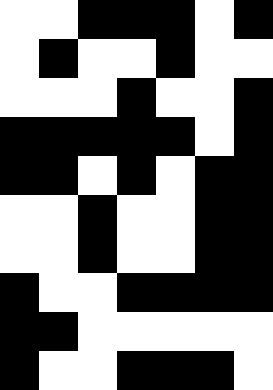[["white", "white", "black", "black", "black", "white", "black"], ["white", "black", "white", "white", "black", "white", "white"], ["white", "white", "white", "black", "white", "white", "black"], ["black", "black", "black", "black", "black", "white", "black"], ["black", "black", "white", "black", "white", "black", "black"], ["white", "white", "black", "white", "white", "black", "black"], ["white", "white", "black", "white", "white", "black", "black"], ["black", "white", "white", "black", "black", "black", "black"], ["black", "black", "white", "white", "white", "white", "white"], ["black", "white", "white", "black", "black", "black", "white"]]